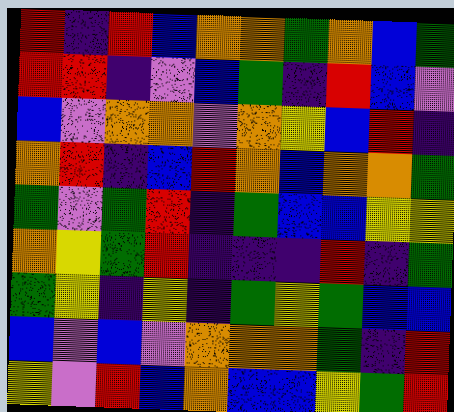[["red", "indigo", "red", "blue", "orange", "orange", "green", "orange", "blue", "green"], ["red", "red", "indigo", "violet", "blue", "green", "indigo", "red", "blue", "violet"], ["blue", "violet", "orange", "orange", "violet", "orange", "yellow", "blue", "red", "indigo"], ["orange", "red", "indigo", "blue", "red", "orange", "blue", "orange", "orange", "green"], ["green", "violet", "green", "red", "indigo", "green", "blue", "blue", "yellow", "yellow"], ["orange", "yellow", "green", "red", "indigo", "indigo", "indigo", "red", "indigo", "green"], ["green", "yellow", "indigo", "yellow", "indigo", "green", "yellow", "green", "blue", "blue"], ["blue", "violet", "blue", "violet", "orange", "orange", "orange", "green", "indigo", "red"], ["yellow", "violet", "red", "blue", "orange", "blue", "blue", "yellow", "green", "red"]]